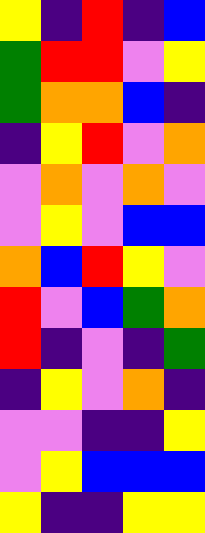[["yellow", "indigo", "red", "indigo", "blue"], ["green", "red", "red", "violet", "yellow"], ["green", "orange", "orange", "blue", "indigo"], ["indigo", "yellow", "red", "violet", "orange"], ["violet", "orange", "violet", "orange", "violet"], ["violet", "yellow", "violet", "blue", "blue"], ["orange", "blue", "red", "yellow", "violet"], ["red", "violet", "blue", "green", "orange"], ["red", "indigo", "violet", "indigo", "green"], ["indigo", "yellow", "violet", "orange", "indigo"], ["violet", "violet", "indigo", "indigo", "yellow"], ["violet", "yellow", "blue", "blue", "blue"], ["yellow", "indigo", "indigo", "yellow", "yellow"]]